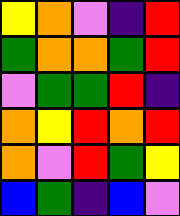[["yellow", "orange", "violet", "indigo", "red"], ["green", "orange", "orange", "green", "red"], ["violet", "green", "green", "red", "indigo"], ["orange", "yellow", "red", "orange", "red"], ["orange", "violet", "red", "green", "yellow"], ["blue", "green", "indigo", "blue", "violet"]]